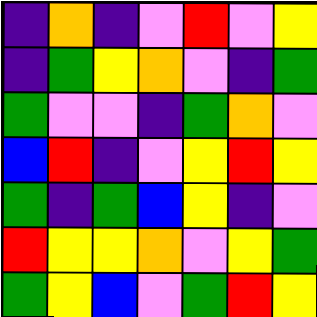[["indigo", "orange", "indigo", "violet", "red", "violet", "yellow"], ["indigo", "green", "yellow", "orange", "violet", "indigo", "green"], ["green", "violet", "violet", "indigo", "green", "orange", "violet"], ["blue", "red", "indigo", "violet", "yellow", "red", "yellow"], ["green", "indigo", "green", "blue", "yellow", "indigo", "violet"], ["red", "yellow", "yellow", "orange", "violet", "yellow", "green"], ["green", "yellow", "blue", "violet", "green", "red", "yellow"]]